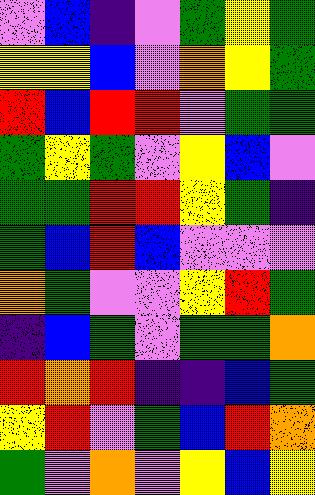[["violet", "blue", "indigo", "violet", "green", "yellow", "green"], ["yellow", "yellow", "blue", "violet", "orange", "yellow", "green"], ["red", "blue", "red", "red", "violet", "green", "green"], ["green", "yellow", "green", "violet", "yellow", "blue", "violet"], ["green", "green", "red", "red", "yellow", "green", "indigo"], ["green", "blue", "red", "blue", "violet", "violet", "violet"], ["orange", "green", "violet", "violet", "yellow", "red", "green"], ["indigo", "blue", "green", "violet", "green", "green", "orange"], ["red", "orange", "red", "indigo", "indigo", "blue", "green"], ["yellow", "red", "violet", "green", "blue", "red", "orange"], ["green", "violet", "orange", "violet", "yellow", "blue", "yellow"]]